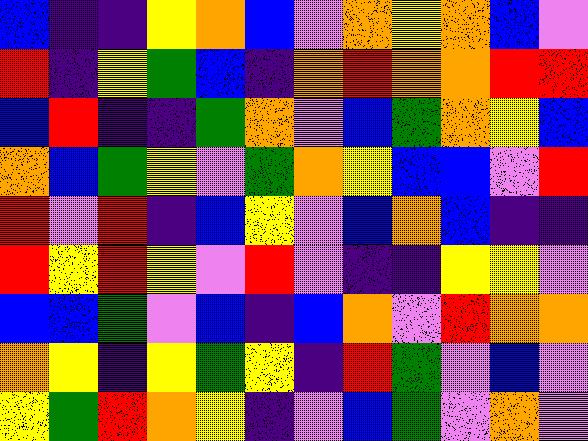[["blue", "indigo", "indigo", "yellow", "orange", "blue", "violet", "orange", "yellow", "orange", "blue", "violet"], ["red", "indigo", "yellow", "green", "blue", "indigo", "orange", "red", "orange", "orange", "red", "red"], ["blue", "red", "indigo", "indigo", "green", "orange", "violet", "blue", "green", "orange", "yellow", "blue"], ["orange", "blue", "green", "yellow", "violet", "green", "orange", "yellow", "blue", "blue", "violet", "red"], ["red", "violet", "red", "indigo", "blue", "yellow", "violet", "blue", "orange", "blue", "indigo", "indigo"], ["red", "yellow", "red", "yellow", "violet", "red", "violet", "indigo", "indigo", "yellow", "yellow", "violet"], ["blue", "blue", "green", "violet", "blue", "indigo", "blue", "orange", "violet", "red", "orange", "orange"], ["orange", "yellow", "indigo", "yellow", "green", "yellow", "indigo", "red", "green", "violet", "blue", "violet"], ["yellow", "green", "red", "orange", "yellow", "indigo", "violet", "blue", "green", "violet", "orange", "violet"]]